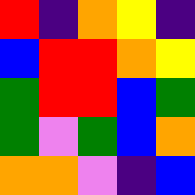[["red", "indigo", "orange", "yellow", "indigo"], ["blue", "red", "red", "orange", "yellow"], ["green", "red", "red", "blue", "green"], ["green", "violet", "green", "blue", "orange"], ["orange", "orange", "violet", "indigo", "blue"]]